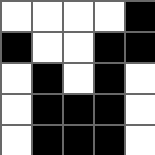[["white", "white", "white", "white", "black"], ["black", "white", "white", "black", "black"], ["white", "black", "white", "black", "white"], ["white", "black", "black", "black", "white"], ["white", "black", "black", "black", "white"]]